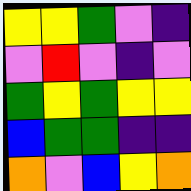[["yellow", "yellow", "green", "violet", "indigo"], ["violet", "red", "violet", "indigo", "violet"], ["green", "yellow", "green", "yellow", "yellow"], ["blue", "green", "green", "indigo", "indigo"], ["orange", "violet", "blue", "yellow", "orange"]]